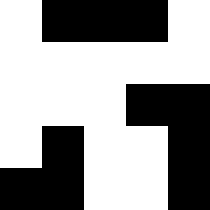[["white", "black", "black", "black", "white"], ["white", "white", "white", "white", "white"], ["white", "white", "white", "black", "black"], ["white", "black", "white", "white", "black"], ["black", "black", "white", "white", "black"]]